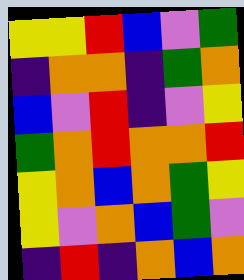[["yellow", "yellow", "red", "blue", "violet", "green"], ["indigo", "orange", "orange", "indigo", "green", "orange"], ["blue", "violet", "red", "indigo", "violet", "yellow"], ["green", "orange", "red", "orange", "orange", "red"], ["yellow", "orange", "blue", "orange", "green", "yellow"], ["yellow", "violet", "orange", "blue", "green", "violet"], ["indigo", "red", "indigo", "orange", "blue", "orange"]]